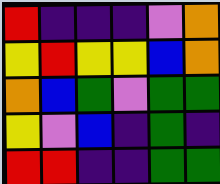[["red", "indigo", "indigo", "indigo", "violet", "orange"], ["yellow", "red", "yellow", "yellow", "blue", "orange"], ["orange", "blue", "green", "violet", "green", "green"], ["yellow", "violet", "blue", "indigo", "green", "indigo"], ["red", "red", "indigo", "indigo", "green", "green"]]